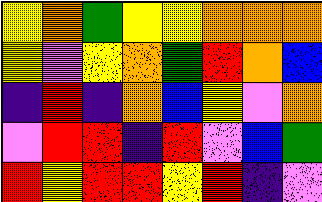[["yellow", "orange", "green", "yellow", "yellow", "orange", "orange", "orange"], ["yellow", "violet", "yellow", "orange", "green", "red", "orange", "blue"], ["indigo", "red", "indigo", "orange", "blue", "yellow", "violet", "orange"], ["violet", "red", "red", "indigo", "red", "violet", "blue", "green"], ["red", "yellow", "red", "red", "yellow", "red", "indigo", "violet"]]